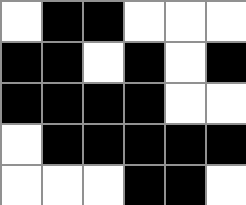[["white", "black", "black", "white", "white", "white"], ["black", "black", "white", "black", "white", "black"], ["black", "black", "black", "black", "white", "white"], ["white", "black", "black", "black", "black", "black"], ["white", "white", "white", "black", "black", "white"]]